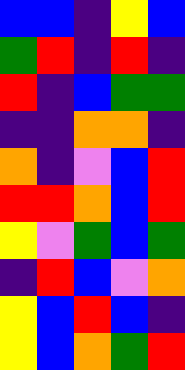[["blue", "blue", "indigo", "yellow", "blue"], ["green", "red", "indigo", "red", "indigo"], ["red", "indigo", "blue", "green", "green"], ["indigo", "indigo", "orange", "orange", "indigo"], ["orange", "indigo", "violet", "blue", "red"], ["red", "red", "orange", "blue", "red"], ["yellow", "violet", "green", "blue", "green"], ["indigo", "red", "blue", "violet", "orange"], ["yellow", "blue", "red", "blue", "indigo"], ["yellow", "blue", "orange", "green", "red"]]